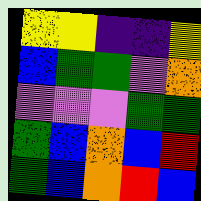[["yellow", "yellow", "indigo", "indigo", "yellow"], ["blue", "green", "green", "violet", "orange"], ["violet", "violet", "violet", "green", "green"], ["green", "blue", "orange", "blue", "red"], ["green", "blue", "orange", "red", "blue"]]